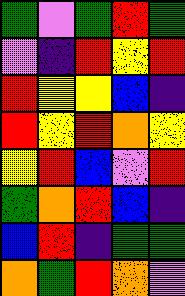[["green", "violet", "green", "red", "green"], ["violet", "indigo", "red", "yellow", "red"], ["red", "yellow", "yellow", "blue", "indigo"], ["red", "yellow", "red", "orange", "yellow"], ["yellow", "red", "blue", "violet", "red"], ["green", "orange", "red", "blue", "indigo"], ["blue", "red", "indigo", "green", "green"], ["orange", "green", "red", "orange", "violet"]]